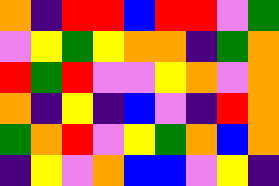[["orange", "indigo", "red", "red", "blue", "red", "red", "violet", "green"], ["violet", "yellow", "green", "yellow", "orange", "orange", "indigo", "green", "orange"], ["red", "green", "red", "violet", "violet", "yellow", "orange", "violet", "orange"], ["orange", "indigo", "yellow", "indigo", "blue", "violet", "indigo", "red", "orange"], ["green", "orange", "red", "violet", "yellow", "green", "orange", "blue", "orange"], ["indigo", "yellow", "violet", "orange", "blue", "blue", "violet", "yellow", "indigo"]]